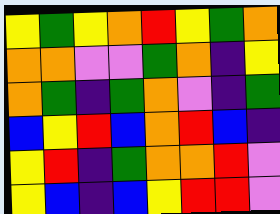[["yellow", "green", "yellow", "orange", "red", "yellow", "green", "orange"], ["orange", "orange", "violet", "violet", "green", "orange", "indigo", "yellow"], ["orange", "green", "indigo", "green", "orange", "violet", "indigo", "green"], ["blue", "yellow", "red", "blue", "orange", "red", "blue", "indigo"], ["yellow", "red", "indigo", "green", "orange", "orange", "red", "violet"], ["yellow", "blue", "indigo", "blue", "yellow", "red", "red", "violet"]]